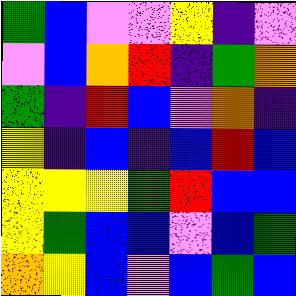[["green", "blue", "violet", "violet", "yellow", "indigo", "violet"], ["violet", "blue", "orange", "red", "indigo", "green", "orange"], ["green", "indigo", "red", "blue", "violet", "orange", "indigo"], ["yellow", "indigo", "blue", "indigo", "blue", "red", "blue"], ["yellow", "yellow", "yellow", "green", "red", "blue", "blue"], ["yellow", "green", "blue", "blue", "violet", "blue", "green"], ["orange", "yellow", "blue", "violet", "blue", "green", "blue"]]